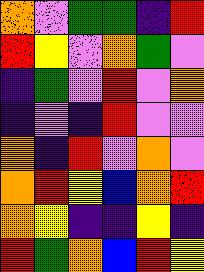[["orange", "violet", "green", "green", "indigo", "red"], ["red", "yellow", "violet", "orange", "green", "violet"], ["indigo", "green", "violet", "red", "violet", "orange"], ["indigo", "violet", "indigo", "red", "violet", "violet"], ["orange", "indigo", "red", "violet", "orange", "violet"], ["orange", "red", "yellow", "blue", "orange", "red"], ["orange", "yellow", "indigo", "indigo", "yellow", "indigo"], ["red", "green", "orange", "blue", "red", "yellow"]]